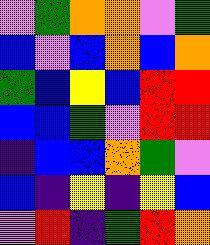[["violet", "green", "orange", "orange", "violet", "green"], ["blue", "violet", "blue", "orange", "blue", "orange"], ["green", "blue", "yellow", "blue", "red", "red"], ["blue", "blue", "green", "violet", "red", "red"], ["indigo", "blue", "blue", "orange", "green", "violet"], ["blue", "indigo", "yellow", "indigo", "yellow", "blue"], ["violet", "red", "indigo", "green", "red", "orange"]]